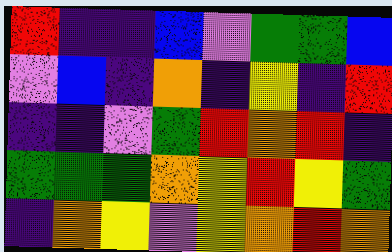[["red", "indigo", "indigo", "blue", "violet", "green", "green", "blue"], ["violet", "blue", "indigo", "orange", "indigo", "yellow", "indigo", "red"], ["indigo", "indigo", "violet", "green", "red", "orange", "red", "indigo"], ["green", "green", "green", "orange", "yellow", "red", "yellow", "green"], ["indigo", "orange", "yellow", "violet", "yellow", "orange", "red", "orange"]]